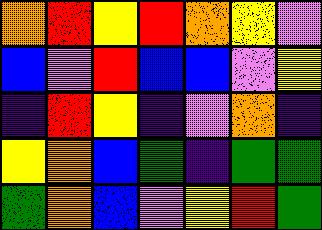[["orange", "red", "yellow", "red", "orange", "yellow", "violet"], ["blue", "violet", "red", "blue", "blue", "violet", "yellow"], ["indigo", "red", "yellow", "indigo", "violet", "orange", "indigo"], ["yellow", "orange", "blue", "green", "indigo", "green", "green"], ["green", "orange", "blue", "violet", "yellow", "red", "green"]]